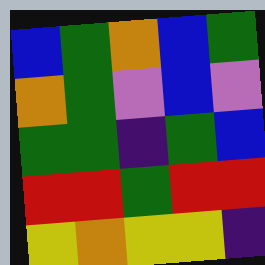[["blue", "green", "orange", "blue", "green"], ["orange", "green", "violet", "blue", "violet"], ["green", "green", "indigo", "green", "blue"], ["red", "red", "green", "red", "red"], ["yellow", "orange", "yellow", "yellow", "indigo"]]